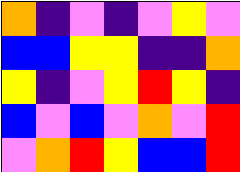[["orange", "indigo", "violet", "indigo", "violet", "yellow", "violet"], ["blue", "blue", "yellow", "yellow", "indigo", "indigo", "orange"], ["yellow", "indigo", "violet", "yellow", "red", "yellow", "indigo"], ["blue", "violet", "blue", "violet", "orange", "violet", "red"], ["violet", "orange", "red", "yellow", "blue", "blue", "red"]]